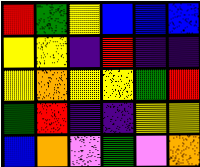[["red", "green", "yellow", "blue", "blue", "blue"], ["yellow", "yellow", "indigo", "red", "indigo", "indigo"], ["yellow", "orange", "yellow", "yellow", "green", "red"], ["green", "red", "indigo", "indigo", "yellow", "yellow"], ["blue", "orange", "violet", "green", "violet", "orange"]]